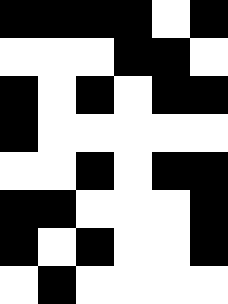[["black", "black", "black", "black", "white", "black"], ["white", "white", "white", "black", "black", "white"], ["black", "white", "black", "white", "black", "black"], ["black", "white", "white", "white", "white", "white"], ["white", "white", "black", "white", "black", "black"], ["black", "black", "white", "white", "white", "black"], ["black", "white", "black", "white", "white", "black"], ["white", "black", "white", "white", "white", "white"]]